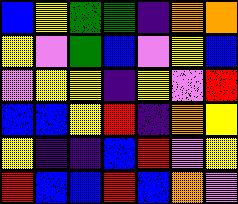[["blue", "yellow", "green", "green", "indigo", "orange", "orange"], ["yellow", "violet", "green", "blue", "violet", "yellow", "blue"], ["violet", "yellow", "yellow", "indigo", "yellow", "violet", "red"], ["blue", "blue", "yellow", "red", "indigo", "orange", "yellow"], ["yellow", "indigo", "indigo", "blue", "red", "violet", "yellow"], ["red", "blue", "blue", "red", "blue", "orange", "violet"]]